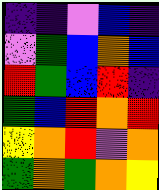[["indigo", "indigo", "violet", "blue", "indigo"], ["violet", "green", "blue", "orange", "blue"], ["red", "green", "blue", "red", "indigo"], ["green", "blue", "red", "orange", "red"], ["yellow", "orange", "red", "violet", "orange"], ["green", "orange", "green", "orange", "yellow"]]